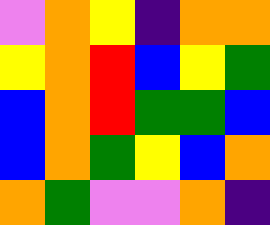[["violet", "orange", "yellow", "indigo", "orange", "orange"], ["yellow", "orange", "red", "blue", "yellow", "green"], ["blue", "orange", "red", "green", "green", "blue"], ["blue", "orange", "green", "yellow", "blue", "orange"], ["orange", "green", "violet", "violet", "orange", "indigo"]]